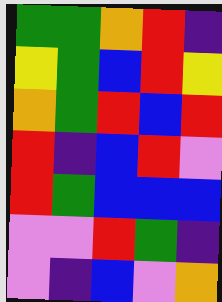[["green", "green", "orange", "red", "indigo"], ["yellow", "green", "blue", "red", "yellow"], ["orange", "green", "red", "blue", "red"], ["red", "indigo", "blue", "red", "violet"], ["red", "green", "blue", "blue", "blue"], ["violet", "violet", "red", "green", "indigo"], ["violet", "indigo", "blue", "violet", "orange"]]